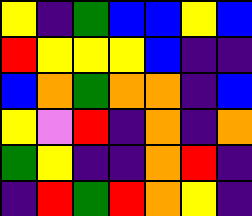[["yellow", "indigo", "green", "blue", "blue", "yellow", "blue"], ["red", "yellow", "yellow", "yellow", "blue", "indigo", "indigo"], ["blue", "orange", "green", "orange", "orange", "indigo", "blue"], ["yellow", "violet", "red", "indigo", "orange", "indigo", "orange"], ["green", "yellow", "indigo", "indigo", "orange", "red", "indigo"], ["indigo", "red", "green", "red", "orange", "yellow", "indigo"]]